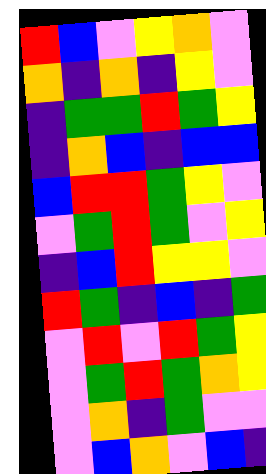[["red", "blue", "violet", "yellow", "orange", "violet"], ["orange", "indigo", "orange", "indigo", "yellow", "violet"], ["indigo", "green", "green", "red", "green", "yellow"], ["indigo", "orange", "blue", "indigo", "blue", "blue"], ["blue", "red", "red", "green", "yellow", "violet"], ["violet", "green", "red", "green", "violet", "yellow"], ["indigo", "blue", "red", "yellow", "yellow", "violet"], ["red", "green", "indigo", "blue", "indigo", "green"], ["violet", "red", "violet", "red", "green", "yellow"], ["violet", "green", "red", "green", "orange", "yellow"], ["violet", "orange", "indigo", "green", "violet", "violet"], ["violet", "blue", "orange", "violet", "blue", "indigo"]]